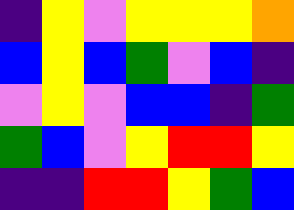[["indigo", "yellow", "violet", "yellow", "yellow", "yellow", "orange"], ["blue", "yellow", "blue", "green", "violet", "blue", "indigo"], ["violet", "yellow", "violet", "blue", "blue", "indigo", "green"], ["green", "blue", "violet", "yellow", "red", "red", "yellow"], ["indigo", "indigo", "red", "red", "yellow", "green", "blue"]]